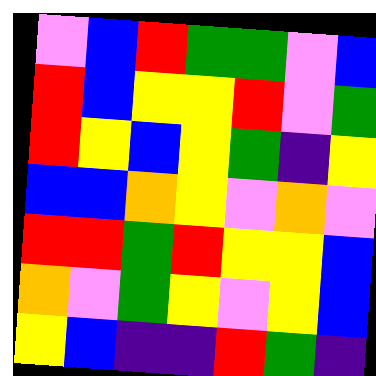[["violet", "blue", "red", "green", "green", "violet", "blue"], ["red", "blue", "yellow", "yellow", "red", "violet", "green"], ["red", "yellow", "blue", "yellow", "green", "indigo", "yellow"], ["blue", "blue", "orange", "yellow", "violet", "orange", "violet"], ["red", "red", "green", "red", "yellow", "yellow", "blue"], ["orange", "violet", "green", "yellow", "violet", "yellow", "blue"], ["yellow", "blue", "indigo", "indigo", "red", "green", "indigo"]]